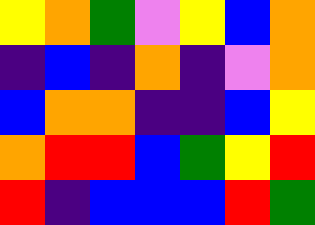[["yellow", "orange", "green", "violet", "yellow", "blue", "orange"], ["indigo", "blue", "indigo", "orange", "indigo", "violet", "orange"], ["blue", "orange", "orange", "indigo", "indigo", "blue", "yellow"], ["orange", "red", "red", "blue", "green", "yellow", "red"], ["red", "indigo", "blue", "blue", "blue", "red", "green"]]